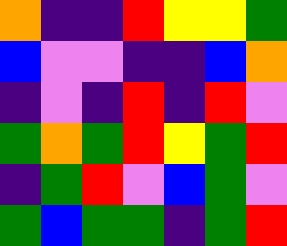[["orange", "indigo", "indigo", "red", "yellow", "yellow", "green"], ["blue", "violet", "violet", "indigo", "indigo", "blue", "orange"], ["indigo", "violet", "indigo", "red", "indigo", "red", "violet"], ["green", "orange", "green", "red", "yellow", "green", "red"], ["indigo", "green", "red", "violet", "blue", "green", "violet"], ["green", "blue", "green", "green", "indigo", "green", "red"]]